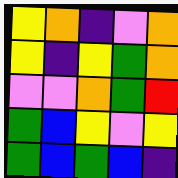[["yellow", "orange", "indigo", "violet", "orange"], ["yellow", "indigo", "yellow", "green", "orange"], ["violet", "violet", "orange", "green", "red"], ["green", "blue", "yellow", "violet", "yellow"], ["green", "blue", "green", "blue", "indigo"]]